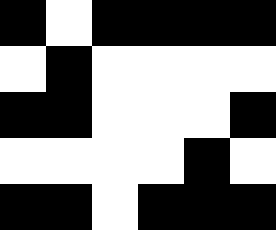[["black", "white", "black", "black", "black", "black"], ["white", "black", "white", "white", "white", "white"], ["black", "black", "white", "white", "white", "black"], ["white", "white", "white", "white", "black", "white"], ["black", "black", "white", "black", "black", "black"]]